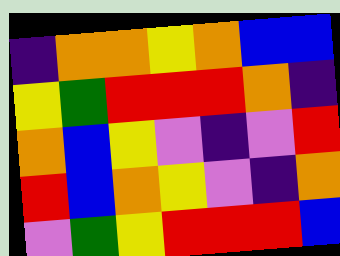[["indigo", "orange", "orange", "yellow", "orange", "blue", "blue"], ["yellow", "green", "red", "red", "red", "orange", "indigo"], ["orange", "blue", "yellow", "violet", "indigo", "violet", "red"], ["red", "blue", "orange", "yellow", "violet", "indigo", "orange"], ["violet", "green", "yellow", "red", "red", "red", "blue"]]